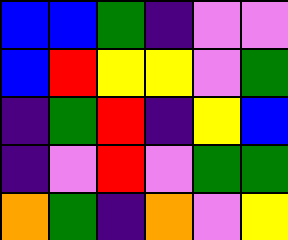[["blue", "blue", "green", "indigo", "violet", "violet"], ["blue", "red", "yellow", "yellow", "violet", "green"], ["indigo", "green", "red", "indigo", "yellow", "blue"], ["indigo", "violet", "red", "violet", "green", "green"], ["orange", "green", "indigo", "orange", "violet", "yellow"]]